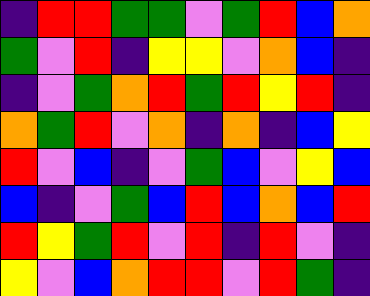[["indigo", "red", "red", "green", "green", "violet", "green", "red", "blue", "orange"], ["green", "violet", "red", "indigo", "yellow", "yellow", "violet", "orange", "blue", "indigo"], ["indigo", "violet", "green", "orange", "red", "green", "red", "yellow", "red", "indigo"], ["orange", "green", "red", "violet", "orange", "indigo", "orange", "indigo", "blue", "yellow"], ["red", "violet", "blue", "indigo", "violet", "green", "blue", "violet", "yellow", "blue"], ["blue", "indigo", "violet", "green", "blue", "red", "blue", "orange", "blue", "red"], ["red", "yellow", "green", "red", "violet", "red", "indigo", "red", "violet", "indigo"], ["yellow", "violet", "blue", "orange", "red", "red", "violet", "red", "green", "indigo"]]